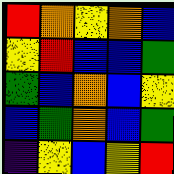[["red", "orange", "yellow", "orange", "blue"], ["yellow", "red", "blue", "blue", "green"], ["green", "blue", "orange", "blue", "yellow"], ["blue", "green", "orange", "blue", "green"], ["indigo", "yellow", "blue", "yellow", "red"]]